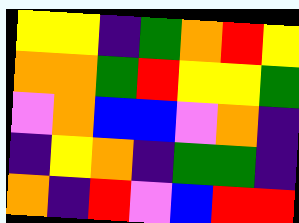[["yellow", "yellow", "indigo", "green", "orange", "red", "yellow"], ["orange", "orange", "green", "red", "yellow", "yellow", "green"], ["violet", "orange", "blue", "blue", "violet", "orange", "indigo"], ["indigo", "yellow", "orange", "indigo", "green", "green", "indigo"], ["orange", "indigo", "red", "violet", "blue", "red", "red"]]